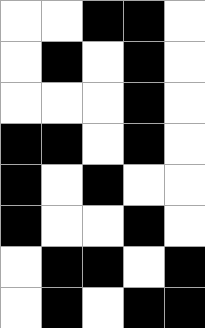[["white", "white", "black", "black", "white"], ["white", "black", "white", "black", "white"], ["white", "white", "white", "black", "white"], ["black", "black", "white", "black", "white"], ["black", "white", "black", "white", "white"], ["black", "white", "white", "black", "white"], ["white", "black", "black", "white", "black"], ["white", "black", "white", "black", "black"]]